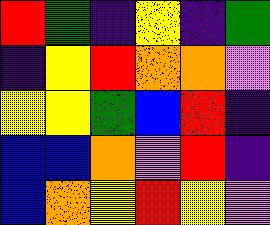[["red", "green", "indigo", "yellow", "indigo", "green"], ["indigo", "yellow", "red", "orange", "orange", "violet"], ["yellow", "yellow", "green", "blue", "red", "indigo"], ["blue", "blue", "orange", "violet", "red", "indigo"], ["blue", "orange", "yellow", "red", "yellow", "violet"]]